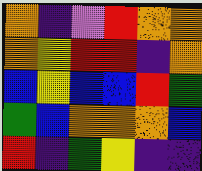[["orange", "indigo", "violet", "red", "orange", "orange"], ["orange", "yellow", "red", "red", "indigo", "orange"], ["blue", "yellow", "blue", "blue", "red", "green"], ["green", "blue", "orange", "orange", "orange", "blue"], ["red", "indigo", "green", "yellow", "indigo", "indigo"]]